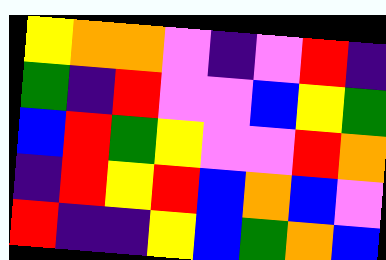[["yellow", "orange", "orange", "violet", "indigo", "violet", "red", "indigo"], ["green", "indigo", "red", "violet", "violet", "blue", "yellow", "green"], ["blue", "red", "green", "yellow", "violet", "violet", "red", "orange"], ["indigo", "red", "yellow", "red", "blue", "orange", "blue", "violet"], ["red", "indigo", "indigo", "yellow", "blue", "green", "orange", "blue"]]